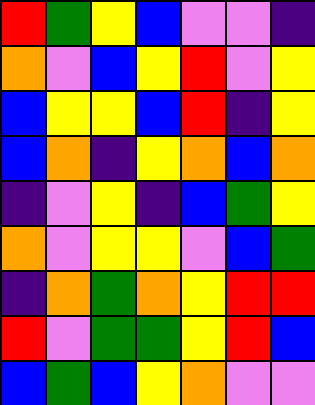[["red", "green", "yellow", "blue", "violet", "violet", "indigo"], ["orange", "violet", "blue", "yellow", "red", "violet", "yellow"], ["blue", "yellow", "yellow", "blue", "red", "indigo", "yellow"], ["blue", "orange", "indigo", "yellow", "orange", "blue", "orange"], ["indigo", "violet", "yellow", "indigo", "blue", "green", "yellow"], ["orange", "violet", "yellow", "yellow", "violet", "blue", "green"], ["indigo", "orange", "green", "orange", "yellow", "red", "red"], ["red", "violet", "green", "green", "yellow", "red", "blue"], ["blue", "green", "blue", "yellow", "orange", "violet", "violet"]]